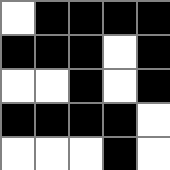[["white", "black", "black", "black", "black"], ["black", "black", "black", "white", "black"], ["white", "white", "black", "white", "black"], ["black", "black", "black", "black", "white"], ["white", "white", "white", "black", "white"]]